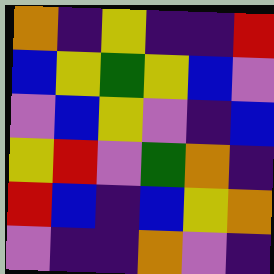[["orange", "indigo", "yellow", "indigo", "indigo", "red"], ["blue", "yellow", "green", "yellow", "blue", "violet"], ["violet", "blue", "yellow", "violet", "indigo", "blue"], ["yellow", "red", "violet", "green", "orange", "indigo"], ["red", "blue", "indigo", "blue", "yellow", "orange"], ["violet", "indigo", "indigo", "orange", "violet", "indigo"]]